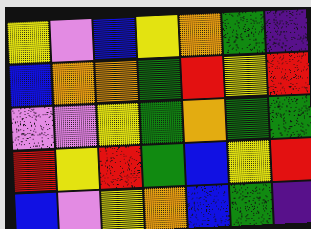[["yellow", "violet", "blue", "yellow", "orange", "green", "indigo"], ["blue", "orange", "orange", "green", "red", "yellow", "red"], ["violet", "violet", "yellow", "green", "orange", "green", "green"], ["red", "yellow", "red", "green", "blue", "yellow", "red"], ["blue", "violet", "yellow", "orange", "blue", "green", "indigo"]]